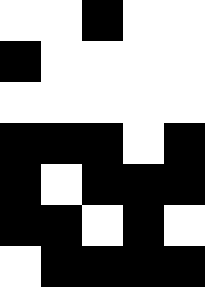[["white", "white", "black", "white", "white"], ["black", "white", "white", "white", "white"], ["white", "white", "white", "white", "white"], ["black", "black", "black", "white", "black"], ["black", "white", "black", "black", "black"], ["black", "black", "white", "black", "white"], ["white", "black", "black", "black", "black"]]